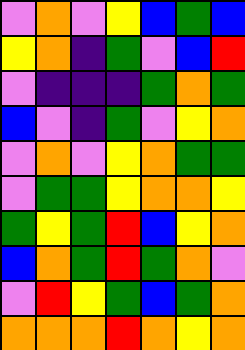[["violet", "orange", "violet", "yellow", "blue", "green", "blue"], ["yellow", "orange", "indigo", "green", "violet", "blue", "red"], ["violet", "indigo", "indigo", "indigo", "green", "orange", "green"], ["blue", "violet", "indigo", "green", "violet", "yellow", "orange"], ["violet", "orange", "violet", "yellow", "orange", "green", "green"], ["violet", "green", "green", "yellow", "orange", "orange", "yellow"], ["green", "yellow", "green", "red", "blue", "yellow", "orange"], ["blue", "orange", "green", "red", "green", "orange", "violet"], ["violet", "red", "yellow", "green", "blue", "green", "orange"], ["orange", "orange", "orange", "red", "orange", "yellow", "orange"]]